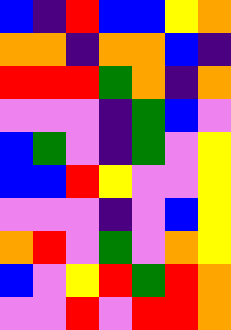[["blue", "indigo", "red", "blue", "blue", "yellow", "orange"], ["orange", "orange", "indigo", "orange", "orange", "blue", "indigo"], ["red", "red", "red", "green", "orange", "indigo", "orange"], ["violet", "violet", "violet", "indigo", "green", "blue", "violet"], ["blue", "green", "violet", "indigo", "green", "violet", "yellow"], ["blue", "blue", "red", "yellow", "violet", "violet", "yellow"], ["violet", "violet", "violet", "indigo", "violet", "blue", "yellow"], ["orange", "red", "violet", "green", "violet", "orange", "yellow"], ["blue", "violet", "yellow", "red", "green", "red", "orange"], ["violet", "violet", "red", "violet", "red", "red", "orange"]]